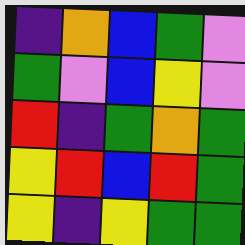[["indigo", "orange", "blue", "green", "violet"], ["green", "violet", "blue", "yellow", "violet"], ["red", "indigo", "green", "orange", "green"], ["yellow", "red", "blue", "red", "green"], ["yellow", "indigo", "yellow", "green", "green"]]